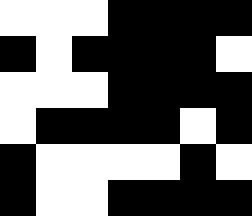[["white", "white", "white", "black", "black", "black", "black"], ["black", "white", "black", "black", "black", "black", "white"], ["white", "white", "white", "black", "black", "black", "black"], ["white", "black", "black", "black", "black", "white", "black"], ["black", "white", "white", "white", "white", "black", "white"], ["black", "white", "white", "black", "black", "black", "black"]]